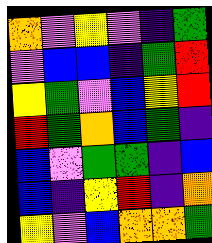[["orange", "violet", "yellow", "violet", "indigo", "green"], ["violet", "blue", "blue", "indigo", "green", "red"], ["yellow", "green", "violet", "blue", "yellow", "red"], ["red", "green", "orange", "blue", "green", "indigo"], ["blue", "violet", "green", "green", "indigo", "blue"], ["blue", "indigo", "yellow", "red", "indigo", "orange"], ["yellow", "violet", "blue", "orange", "orange", "green"]]